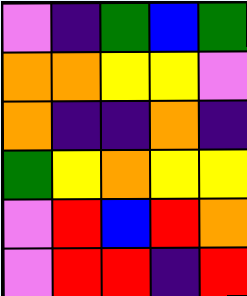[["violet", "indigo", "green", "blue", "green"], ["orange", "orange", "yellow", "yellow", "violet"], ["orange", "indigo", "indigo", "orange", "indigo"], ["green", "yellow", "orange", "yellow", "yellow"], ["violet", "red", "blue", "red", "orange"], ["violet", "red", "red", "indigo", "red"]]